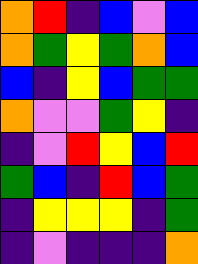[["orange", "red", "indigo", "blue", "violet", "blue"], ["orange", "green", "yellow", "green", "orange", "blue"], ["blue", "indigo", "yellow", "blue", "green", "green"], ["orange", "violet", "violet", "green", "yellow", "indigo"], ["indigo", "violet", "red", "yellow", "blue", "red"], ["green", "blue", "indigo", "red", "blue", "green"], ["indigo", "yellow", "yellow", "yellow", "indigo", "green"], ["indigo", "violet", "indigo", "indigo", "indigo", "orange"]]